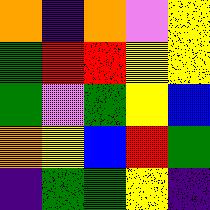[["orange", "indigo", "orange", "violet", "yellow"], ["green", "red", "red", "yellow", "yellow"], ["green", "violet", "green", "yellow", "blue"], ["orange", "yellow", "blue", "red", "green"], ["indigo", "green", "green", "yellow", "indigo"]]